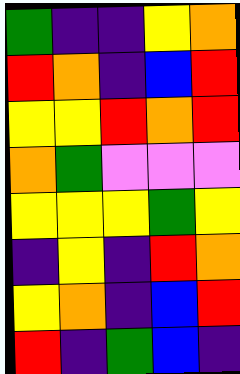[["green", "indigo", "indigo", "yellow", "orange"], ["red", "orange", "indigo", "blue", "red"], ["yellow", "yellow", "red", "orange", "red"], ["orange", "green", "violet", "violet", "violet"], ["yellow", "yellow", "yellow", "green", "yellow"], ["indigo", "yellow", "indigo", "red", "orange"], ["yellow", "orange", "indigo", "blue", "red"], ["red", "indigo", "green", "blue", "indigo"]]